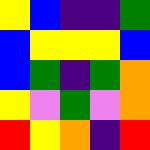[["yellow", "blue", "indigo", "indigo", "green"], ["blue", "yellow", "yellow", "yellow", "blue"], ["blue", "green", "indigo", "green", "orange"], ["yellow", "violet", "green", "violet", "orange"], ["red", "yellow", "orange", "indigo", "red"]]